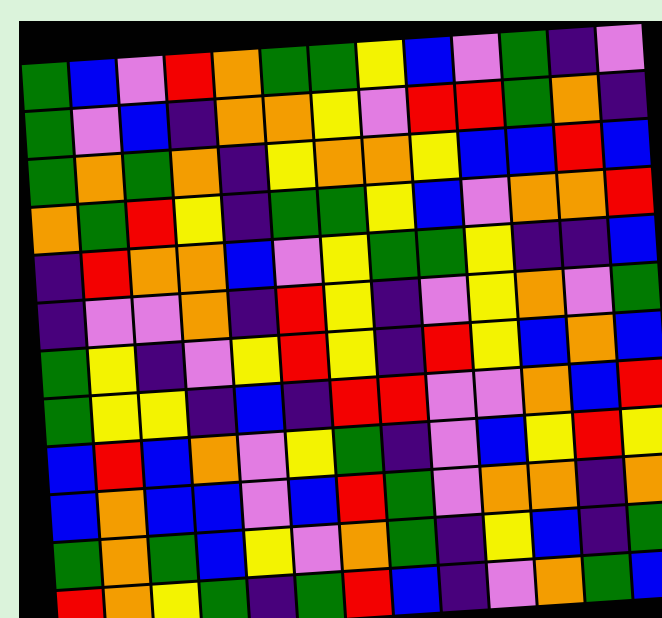[["green", "blue", "violet", "red", "orange", "green", "green", "yellow", "blue", "violet", "green", "indigo", "violet"], ["green", "violet", "blue", "indigo", "orange", "orange", "yellow", "violet", "red", "red", "green", "orange", "indigo"], ["green", "orange", "green", "orange", "indigo", "yellow", "orange", "orange", "yellow", "blue", "blue", "red", "blue"], ["orange", "green", "red", "yellow", "indigo", "green", "green", "yellow", "blue", "violet", "orange", "orange", "red"], ["indigo", "red", "orange", "orange", "blue", "violet", "yellow", "green", "green", "yellow", "indigo", "indigo", "blue"], ["indigo", "violet", "violet", "orange", "indigo", "red", "yellow", "indigo", "violet", "yellow", "orange", "violet", "green"], ["green", "yellow", "indigo", "violet", "yellow", "red", "yellow", "indigo", "red", "yellow", "blue", "orange", "blue"], ["green", "yellow", "yellow", "indigo", "blue", "indigo", "red", "red", "violet", "violet", "orange", "blue", "red"], ["blue", "red", "blue", "orange", "violet", "yellow", "green", "indigo", "violet", "blue", "yellow", "red", "yellow"], ["blue", "orange", "blue", "blue", "violet", "blue", "red", "green", "violet", "orange", "orange", "indigo", "orange"], ["green", "orange", "green", "blue", "yellow", "violet", "orange", "green", "indigo", "yellow", "blue", "indigo", "green"], ["red", "orange", "yellow", "green", "indigo", "green", "red", "blue", "indigo", "violet", "orange", "green", "blue"]]